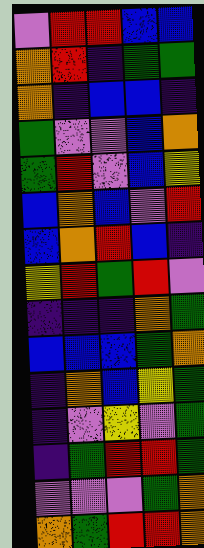[["violet", "red", "red", "blue", "blue"], ["orange", "red", "indigo", "green", "green"], ["orange", "indigo", "blue", "blue", "indigo"], ["green", "violet", "violet", "blue", "orange"], ["green", "red", "violet", "blue", "yellow"], ["blue", "orange", "blue", "violet", "red"], ["blue", "orange", "red", "blue", "indigo"], ["yellow", "red", "green", "red", "violet"], ["indigo", "indigo", "indigo", "orange", "green"], ["blue", "blue", "blue", "green", "orange"], ["indigo", "orange", "blue", "yellow", "green"], ["indigo", "violet", "yellow", "violet", "green"], ["indigo", "green", "red", "red", "green"], ["violet", "violet", "violet", "green", "orange"], ["orange", "green", "red", "red", "orange"]]